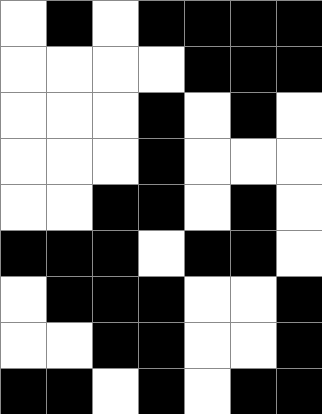[["white", "black", "white", "black", "black", "black", "black"], ["white", "white", "white", "white", "black", "black", "black"], ["white", "white", "white", "black", "white", "black", "white"], ["white", "white", "white", "black", "white", "white", "white"], ["white", "white", "black", "black", "white", "black", "white"], ["black", "black", "black", "white", "black", "black", "white"], ["white", "black", "black", "black", "white", "white", "black"], ["white", "white", "black", "black", "white", "white", "black"], ["black", "black", "white", "black", "white", "black", "black"]]